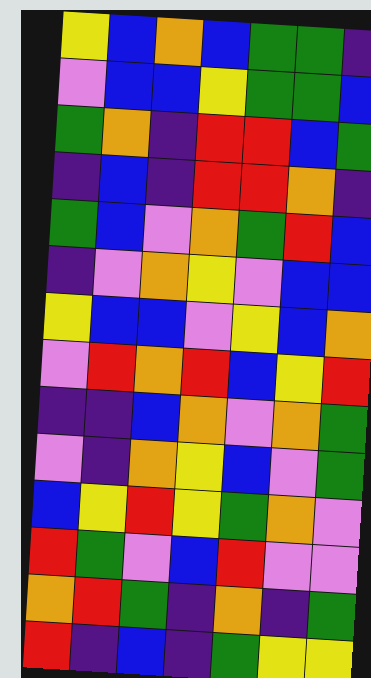[["yellow", "blue", "orange", "blue", "green", "green", "indigo"], ["violet", "blue", "blue", "yellow", "green", "green", "blue"], ["green", "orange", "indigo", "red", "red", "blue", "green"], ["indigo", "blue", "indigo", "red", "red", "orange", "indigo"], ["green", "blue", "violet", "orange", "green", "red", "blue"], ["indigo", "violet", "orange", "yellow", "violet", "blue", "blue"], ["yellow", "blue", "blue", "violet", "yellow", "blue", "orange"], ["violet", "red", "orange", "red", "blue", "yellow", "red"], ["indigo", "indigo", "blue", "orange", "violet", "orange", "green"], ["violet", "indigo", "orange", "yellow", "blue", "violet", "green"], ["blue", "yellow", "red", "yellow", "green", "orange", "violet"], ["red", "green", "violet", "blue", "red", "violet", "violet"], ["orange", "red", "green", "indigo", "orange", "indigo", "green"], ["red", "indigo", "blue", "indigo", "green", "yellow", "yellow"]]